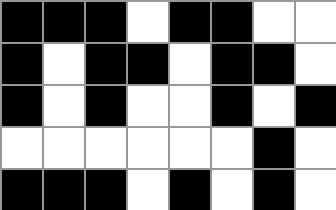[["black", "black", "black", "white", "black", "black", "white", "white"], ["black", "white", "black", "black", "white", "black", "black", "white"], ["black", "white", "black", "white", "white", "black", "white", "black"], ["white", "white", "white", "white", "white", "white", "black", "white"], ["black", "black", "black", "white", "black", "white", "black", "white"]]